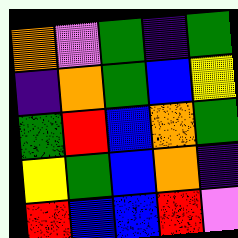[["orange", "violet", "green", "indigo", "green"], ["indigo", "orange", "green", "blue", "yellow"], ["green", "red", "blue", "orange", "green"], ["yellow", "green", "blue", "orange", "indigo"], ["red", "blue", "blue", "red", "violet"]]